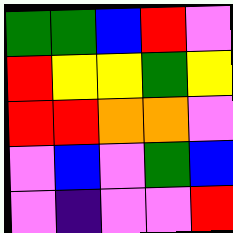[["green", "green", "blue", "red", "violet"], ["red", "yellow", "yellow", "green", "yellow"], ["red", "red", "orange", "orange", "violet"], ["violet", "blue", "violet", "green", "blue"], ["violet", "indigo", "violet", "violet", "red"]]